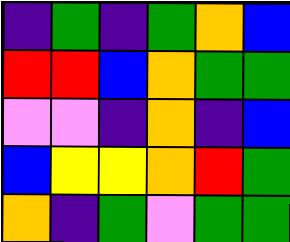[["indigo", "green", "indigo", "green", "orange", "blue"], ["red", "red", "blue", "orange", "green", "green"], ["violet", "violet", "indigo", "orange", "indigo", "blue"], ["blue", "yellow", "yellow", "orange", "red", "green"], ["orange", "indigo", "green", "violet", "green", "green"]]